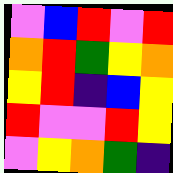[["violet", "blue", "red", "violet", "red"], ["orange", "red", "green", "yellow", "orange"], ["yellow", "red", "indigo", "blue", "yellow"], ["red", "violet", "violet", "red", "yellow"], ["violet", "yellow", "orange", "green", "indigo"]]